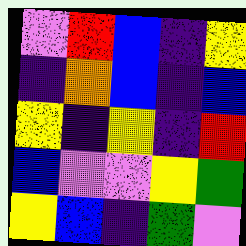[["violet", "red", "blue", "indigo", "yellow"], ["indigo", "orange", "blue", "indigo", "blue"], ["yellow", "indigo", "yellow", "indigo", "red"], ["blue", "violet", "violet", "yellow", "green"], ["yellow", "blue", "indigo", "green", "violet"]]